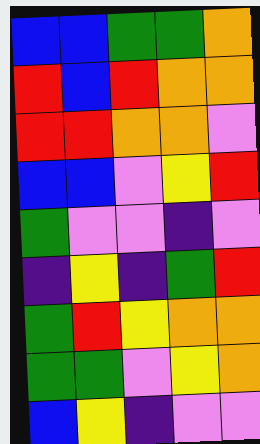[["blue", "blue", "green", "green", "orange"], ["red", "blue", "red", "orange", "orange"], ["red", "red", "orange", "orange", "violet"], ["blue", "blue", "violet", "yellow", "red"], ["green", "violet", "violet", "indigo", "violet"], ["indigo", "yellow", "indigo", "green", "red"], ["green", "red", "yellow", "orange", "orange"], ["green", "green", "violet", "yellow", "orange"], ["blue", "yellow", "indigo", "violet", "violet"]]